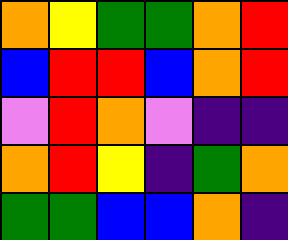[["orange", "yellow", "green", "green", "orange", "red"], ["blue", "red", "red", "blue", "orange", "red"], ["violet", "red", "orange", "violet", "indigo", "indigo"], ["orange", "red", "yellow", "indigo", "green", "orange"], ["green", "green", "blue", "blue", "orange", "indigo"]]